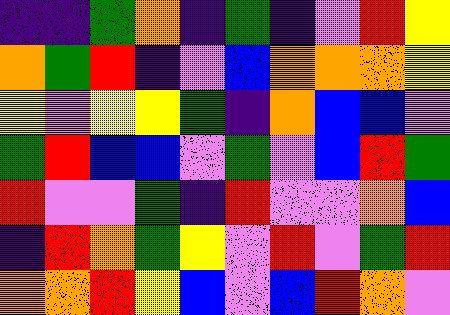[["indigo", "indigo", "green", "orange", "indigo", "green", "indigo", "violet", "red", "yellow"], ["orange", "green", "red", "indigo", "violet", "blue", "orange", "orange", "orange", "yellow"], ["yellow", "violet", "yellow", "yellow", "green", "indigo", "orange", "blue", "blue", "violet"], ["green", "red", "blue", "blue", "violet", "green", "violet", "blue", "red", "green"], ["red", "violet", "violet", "green", "indigo", "red", "violet", "violet", "orange", "blue"], ["indigo", "red", "orange", "green", "yellow", "violet", "red", "violet", "green", "red"], ["orange", "orange", "red", "yellow", "blue", "violet", "blue", "red", "orange", "violet"]]